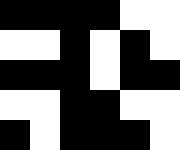[["black", "black", "black", "black", "white", "white"], ["white", "white", "black", "white", "black", "white"], ["black", "black", "black", "white", "black", "black"], ["white", "white", "black", "black", "white", "white"], ["black", "white", "black", "black", "black", "white"]]